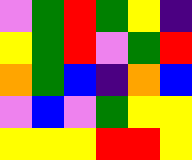[["violet", "green", "red", "green", "yellow", "indigo"], ["yellow", "green", "red", "violet", "green", "red"], ["orange", "green", "blue", "indigo", "orange", "blue"], ["violet", "blue", "violet", "green", "yellow", "yellow"], ["yellow", "yellow", "yellow", "red", "red", "yellow"]]